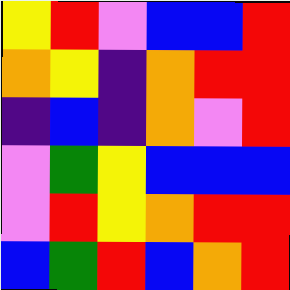[["yellow", "red", "violet", "blue", "blue", "red"], ["orange", "yellow", "indigo", "orange", "red", "red"], ["indigo", "blue", "indigo", "orange", "violet", "red"], ["violet", "green", "yellow", "blue", "blue", "blue"], ["violet", "red", "yellow", "orange", "red", "red"], ["blue", "green", "red", "blue", "orange", "red"]]